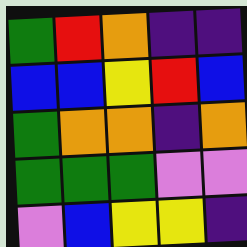[["green", "red", "orange", "indigo", "indigo"], ["blue", "blue", "yellow", "red", "blue"], ["green", "orange", "orange", "indigo", "orange"], ["green", "green", "green", "violet", "violet"], ["violet", "blue", "yellow", "yellow", "indigo"]]